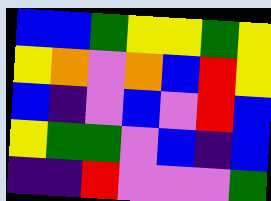[["blue", "blue", "green", "yellow", "yellow", "green", "yellow"], ["yellow", "orange", "violet", "orange", "blue", "red", "yellow"], ["blue", "indigo", "violet", "blue", "violet", "red", "blue"], ["yellow", "green", "green", "violet", "blue", "indigo", "blue"], ["indigo", "indigo", "red", "violet", "violet", "violet", "green"]]